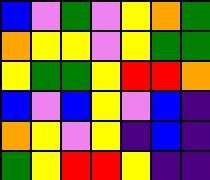[["blue", "violet", "green", "violet", "yellow", "orange", "green"], ["orange", "yellow", "yellow", "violet", "yellow", "green", "green"], ["yellow", "green", "green", "yellow", "red", "red", "orange"], ["blue", "violet", "blue", "yellow", "violet", "blue", "indigo"], ["orange", "yellow", "violet", "yellow", "indigo", "blue", "indigo"], ["green", "yellow", "red", "red", "yellow", "indigo", "indigo"]]